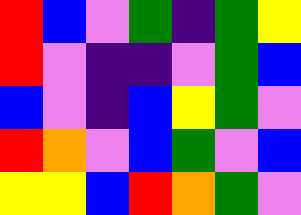[["red", "blue", "violet", "green", "indigo", "green", "yellow"], ["red", "violet", "indigo", "indigo", "violet", "green", "blue"], ["blue", "violet", "indigo", "blue", "yellow", "green", "violet"], ["red", "orange", "violet", "blue", "green", "violet", "blue"], ["yellow", "yellow", "blue", "red", "orange", "green", "violet"]]